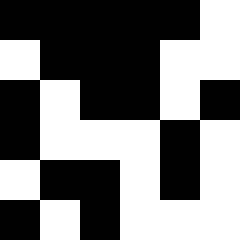[["black", "black", "black", "black", "black", "white"], ["white", "black", "black", "black", "white", "white"], ["black", "white", "black", "black", "white", "black"], ["black", "white", "white", "white", "black", "white"], ["white", "black", "black", "white", "black", "white"], ["black", "white", "black", "white", "white", "white"]]